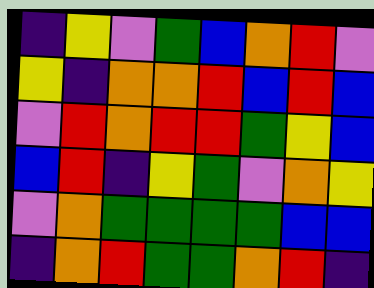[["indigo", "yellow", "violet", "green", "blue", "orange", "red", "violet"], ["yellow", "indigo", "orange", "orange", "red", "blue", "red", "blue"], ["violet", "red", "orange", "red", "red", "green", "yellow", "blue"], ["blue", "red", "indigo", "yellow", "green", "violet", "orange", "yellow"], ["violet", "orange", "green", "green", "green", "green", "blue", "blue"], ["indigo", "orange", "red", "green", "green", "orange", "red", "indigo"]]